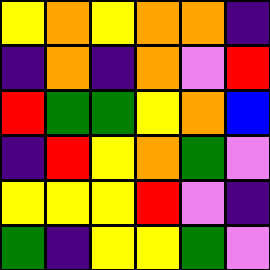[["yellow", "orange", "yellow", "orange", "orange", "indigo"], ["indigo", "orange", "indigo", "orange", "violet", "red"], ["red", "green", "green", "yellow", "orange", "blue"], ["indigo", "red", "yellow", "orange", "green", "violet"], ["yellow", "yellow", "yellow", "red", "violet", "indigo"], ["green", "indigo", "yellow", "yellow", "green", "violet"]]